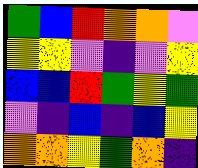[["green", "blue", "red", "orange", "orange", "violet"], ["yellow", "yellow", "violet", "indigo", "violet", "yellow"], ["blue", "blue", "red", "green", "yellow", "green"], ["violet", "indigo", "blue", "indigo", "blue", "yellow"], ["orange", "orange", "yellow", "green", "orange", "indigo"]]